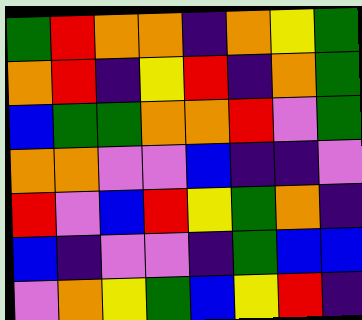[["green", "red", "orange", "orange", "indigo", "orange", "yellow", "green"], ["orange", "red", "indigo", "yellow", "red", "indigo", "orange", "green"], ["blue", "green", "green", "orange", "orange", "red", "violet", "green"], ["orange", "orange", "violet", "violet", "blue", "indigo", "indigo", "violet"], ["red", "violet", "blue", "red", "yellow", "green", "orange", "indigo"], ["blue", "indigo", "violet", "violet", "indigo", "green", "blue", "blue"], ["violet", "orange", "yellow", "green", "blue", "yellow", "red", "indigo"]]